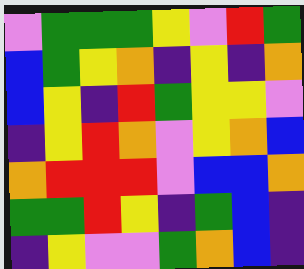[["violet", "green", "green", "green", "yellow", "violet", "red", "green"], ["blue", "green", "yellow", "orange", "indigo", "yellow", "indigo", "orange"], ["blue", "yellow", "indigo", "red", "green", "yellow", "yellow", "violet"], ["indigo", "yellow", "red", "orange", "violet", "yellow", "orange", "blue"], ["orange", "red", "red", "red", "violet", "blue", "blue", "orange"], ["green", "green", "red", "yellow", "indigo", "green", "blue", "indigo"], ["indigo", "yellow", "violet", "violet", "green", "orange", "blue", "indigo"]]